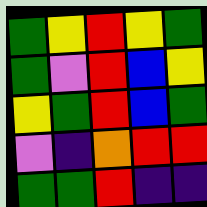[["green", "yellow", "red", "yellow", "green"], ["green", "violet", "red", "blue", "yellow"], ["yellow", "green", "red", "blue", "green"], ["violet", "indigo", "orange", "red", "red"], ["green", "green", "red", "indigo", "indigo"]]